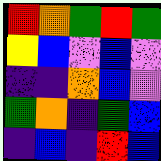[["red", "orange", "green", "red", "green"], ["yellow", "blue", "violet", "blue", "violet"], ["indigo", "indigo", "orange", "blue", "violet"], ["green", "orange", "indigo", "green", "blue"], ["indigo", "blue", "indigo", "red", "blue"]]